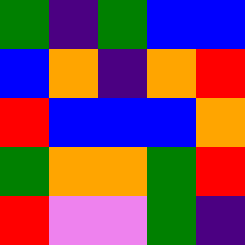[["green", "indigo", "green", "blue", "blue"], ["blue", "orange", "indigo", "orange", "red"], ["red", "blue", "blue", "blue", "orange"], ["green", "orange", "orange", "green", "red"], ["red", "violet", "violet", "green", "indigo"]]